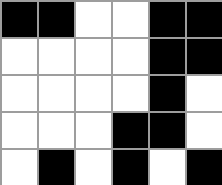[["black", "black", "white", "white", "black", "black"], ["white", "white", "white", "white", "black", "black"], ["white", "white", "white", "white", "black", "white"], ["white", "white", "white", "black", "black", "white"], ["white", "black", "white", "black", "white", "black"]]